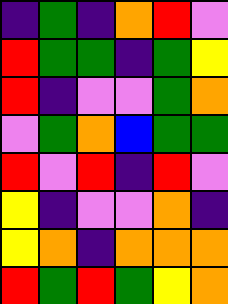[["indigo", "green", "indigo", "orange", "red", "violet"], ["red", "green", "green", "indigo", "green", "yellow"], ["red", "indigo", "violet", "violet", "green", "orange"], ["violet", "green", "orange", "blue", "green", "green"], ["red", "violet", "red", "indigo", "red", "violet"], ["yellow", "indigo", "violet", "violet", "orange", "indigo"], ["yellow", "orange", "indigo", "orange", "orange", "orange"], ["red", "green", "red", "green", "yellow", "orange"]]